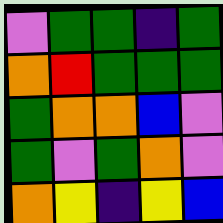[["violet", "green", "green", "indigo", "green"], ["orange", "red", "green", "green", "green"], ["green", "orange", "orange", "blue", "violet"], ["green", "violet", "green", "orange", "violet"], ["orange", "yellow", "indigo", "yellow", "blue"]]